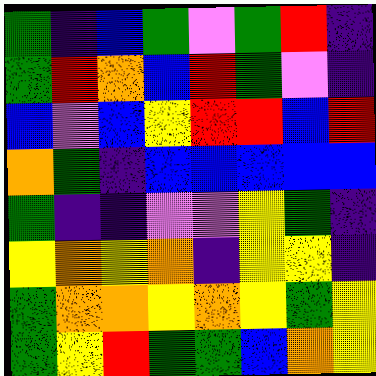[["green", "indigo", "blue", "green", "violet", "green", "red", "indigo"], ["green", "red", "orange", "blue", "red", "green", "violet", "indigo"], ["blue", "violet", "blue", "yellow", "red", "red", "blue", "red"], ["orange", "green", "indigo", "blue", "blue", "blue", "blue", "blue"], ["green", "indigo", "indigo", "violet", "violet", "yellow", "green", "indigo"], ["yellow", "orange", "yellow", "orange", "indigo", "yellow", "yellow", "indigo"], ["green", "orange", "orange", "yellow", "orange", "yellow", "green", "yellow"], ["green", "yellow", "red", "green", "green", "blue", "orange", "yellow"]]